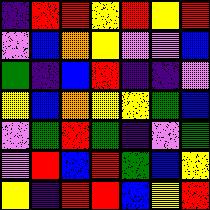[["indigo", "red", "red", "yellow", "red", "yellow", "red"], ["violet", "blue", "orange", "yellow", "violet", "violet", "blue"], ["green", "indigo", "blue", "red", "indigo", "indigo", "violet"], ["yellow", "blue", "orange", "yellow", "yellow", "green", "blue"], ["violet", "green", "red", "green", "indigo", "violet", "green"], ["violet", "red", "blue", "red", "green", "blue", "yellow"], ["yellow", "indigo", "red", "red", "blue", "yellow", "red"]]